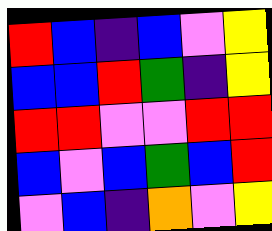[["red", "blue", "indigo", "blue", "violet", "yellow"], ["blue", "blue", "red", "green", "indigo", "yellow"], ["red", "red", "violet", "violet", "red", "red"], ["blue", "violet", "blue", "green", "blue", "red"], ["violet", "blue", "indigo", "orange", "violet", "yellow"]]